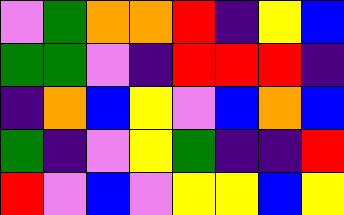[["violet", "green", "orange", "orange", "red", "indigo", "yellow", "blue"], ["green", "green", "violet", "indigo", "red", "red", "red", "indigo"], ["indigo", "orange", "blue", "yellow", "violet", "blue", "orange", "blue"], ["green", "indigo", "violet", "yellow", "green", "indigo", "indigo", "red"], ["red", "violet", "blue", "violet", "yellow", "yellow", "blue", "yellow"]]